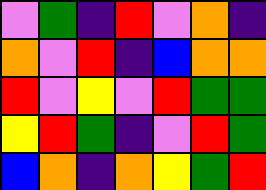[["violet", "green", "indigo", "red", "violet", "orange", "indigo"], ["orange", "violet", "red", "indigo", "blue", "orange", "orange"], ["red", "violet", "yellow", "violet", "red", "green", "green"], ["yellow", "red", "green", "indigo", "violet", "red", "green"], ["blue", "orange", "indigo", "orange", "yellow", "green", "red"]]